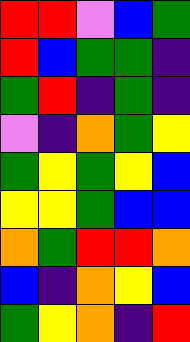[["red", "red", "violet", "blue", "green"], ["red", "blue", "green", "green", "indigo"], ["green", "red", "indigo", "green", "indigo"], ["violet", "indigo", "orange", "green", "yellow"], ["green", "yellow", "green", "yellow", "blue"], ["yellow", "yellow", "green", "blue", "blue"], ["orange", "green", "red", "red", "orange"], ["blue", "indigo", "orange", "yellow", "blue"], ["green", "yellow", "orange", "indigo", "red"]]